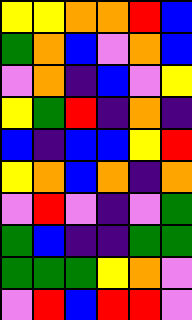[["yellow", "yellow", "orange", "orange", "red", "blue"], ["green", "orange", "blue", "violet", "orange", "blue"], ["violet", "orange", "indigo", "blue", "violet", "yellow"], ["yellow", "green", "red", "indigo", "orange", "indigo"], ["blue", "indigo", "blue", "blue", "yellow", "red"], ["yellow", "orange", "blue", "orange", "indigo", "orange"], ["violet", "red", "violet", "indigo", "violet", "green"], ["green", "blue", "indigo", "indigo", "green", "green"], ["green", "green", "green", "yellow", "orange", "violet"], ["violet", "red", "blue", "red", "red", "violet"]]